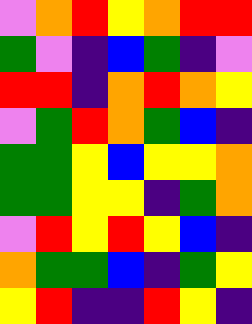[["violet", "orange", "red", "yellow", "orange", "red", "red"], ["green", "violet", "indigo", "blue", "green", "indigo", "violet"], ["red", "red", "indigo", "orange", "red", "orange", "yellow"], ["violet", "green", "red", "orange", "green", "blue", "indigo"], ["green", "green", "yellow", "blue", "yellow", "yellow", "orange"], ["green", "green", "yellow", "yellow", "indigo", "green", "orange"], ["violet", "red", "yellow", "red", "yellow", "blue", "indigo"], ["orange", "green", "green", "blue", "indigo", "green", "yellow"], ["yellow", "red", "indigo", "indigo", "red", "yellow", "indigo"]]